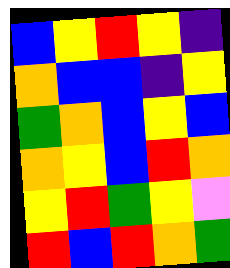[["blue", "yellow", "red", "yellow", "indigo"], ["orange", "blue", "blue", "indigo", "yellow"], ["green", "orange", "blue", "yellow", "blue"], ["orange", "yellow", "blue", "red", "orange"], ["yellow", "red", "green", "yellow", "violet"], ["red", "blue", "red", "orange", "green"]]